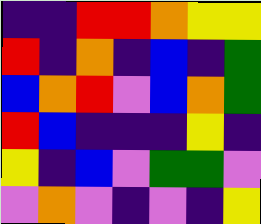[["indigo", "indigo", "red", "red", "orange", "yellow", "yellow"], ["red", "indigo", "orange", "indigo", "blue", "indigo", "green"], ["blue", "orange", "red", "violet", "blue", "orange", "green"], ["red", "blue", "indigo", "indigo", "indigo", "yellow", "indigo"], ["yellow", "indigo", "blue", "violet", "green", "green", "violet"], ["violet", "orange", "violet", "indigo", "violet", "indigo", "yellow"]]